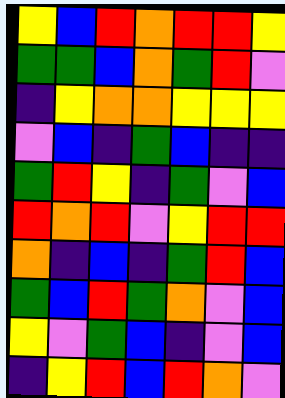[["yellow", "blue", "red", "orange", "red", "red", "yellow"], ["green", "green", "blue", "orange", "green", "red", "violet"], ["indigo", "yellow", "orange", "orange", "yellow", "yellow", "yellow"], ["violet", "blue", "indigo", "green", "blue", "indigo", "indigo"], ["green", "red", "yellow", "indigo", "green", "violet", "blue"], ["red", "orange", "red", "violet", "yellow", "red", "red"], ["orange", "indigo", "blue", "indigo", "green", "red", "blue"], ["green", "blue", "red", "green", "orange", "violet", "blue"], ["yellow", "violet", "green", "blue", "indigo", "violet", "blue"], ["indigo", "yellow", "red", "blue", "red", "orange", "violet"]]